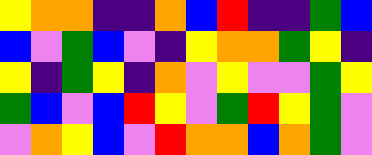[["yellow", "orange", "orange", "indigo", "indigo", "orange", "blue", "red", "indigo", "indigo", "green", "blue"], ["blue", "violet", "green", "blue", "violet", "indigo", "yellow", "orange", "orange", "green", "yellow", "indigo"], ["yellow", "indigo", "green", "yellow", "indigo", "orange", "violet", "yellow", "violet", "violet", "green", "yellow"], ["green", "blue", "violet", "blue", "red", "yellow", "violet", "green", "red", "yellow", "green", "violet"], ["violet", "orange", "yellow", "blue", "violet", "red", "orange", "orange", "blue", "orange", "green", "violet"]]